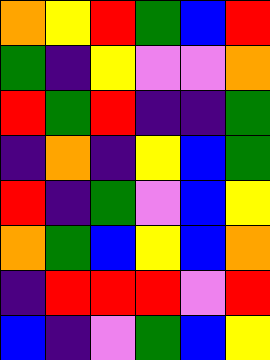[["orange", "yellow", "red", "green", "blue", "red"], ["green", "indigo", "yellow", "violet", "violet", "orange"], ["red", "green", "red", "indigo", "indigo", "green"], ["indigo", "orange", "indigo", "yellow", "blue", "green"], ["red", "indigo", "green", "violet", "blue", "yellow"], ["orange", "green", "blue", "yellow", "blue", "orange"], ["indigo", "red", "red", "red", "violet", "red"], ["blue", "indigo", "violet", "green", "blue", "yellow"]]